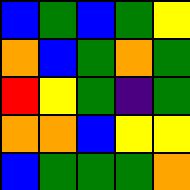[["blue", "green", "blue", "green", "yellow"], ["orange", "blue", "green", "orange", "green"], ["red", "yellow", "green", "indigo", "green"], ["orange", "orange", "blue", "yellow", "yellow"], ["blue", "green", "green", "green", "orange"]]